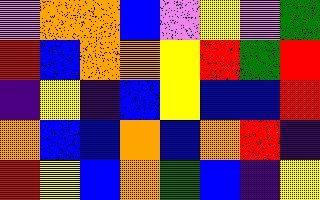[["violet", "orange", "orange", "blue", "violet", "yellow", "violet", "green"], ["red", "blue", "orange", "orange", "yellow", "red", "green", "red"], ["indigo", "yellow", "indigo", "blue", "yellow", "blue", "blue", "red"], ["orange", "blue", "blue", "orange", "blue", "orange", "red", "indigo"], ["red", "yellow", "blue", "orange", "green", "blue", "indigo", "yellow"]]